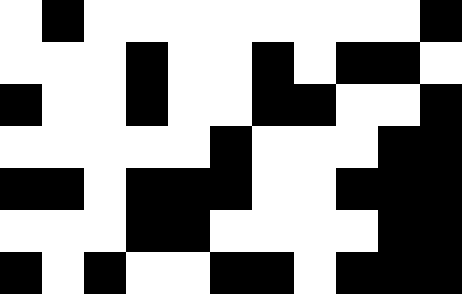[["white", "black", "white", "white", "white", "white", "white", "white", "white", "white", "black"], ["white", "white", "white", "black", "white", "white", "black", "white", "black", "black", "white"], ["black", "white", "white", "black", "white", "white", "black", "black", "white", "white", "black"], ["white", "white", "white", "white", "white", "black", "white", "white", "white", "black", "black"], ["black", "black", "white", "black", "black", "black", "white", "white", "black", "black", "black"], ["white", "white", "white", "black", "black", "white", "white", "white", "white", "black", "black"], ["black", "white", "black", "white", "white", "black", "black", "white", "black", "black", "black"]]